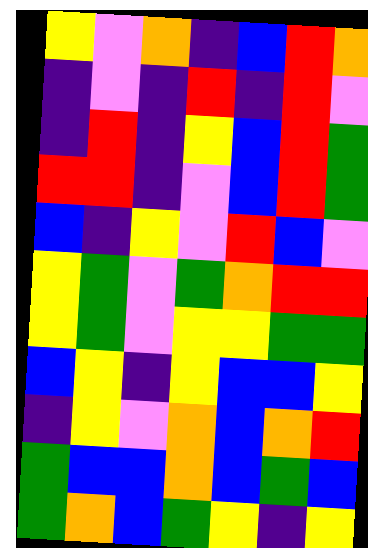[["yellow", "violet", "orange", "indigo", "blue", "red", "orange"], ["indigo", "violet", "indigo", "red", "indigo", "red", "violet"], ["indigo", "red", "indigo", "yellow", "blue", "red", "green"], ["red", "red", "indigo", "violet", "blue", "red", "green"], ["blue", "indigo", "yellow", "violet", "red", "blue", "violet"], ["yellow", "green", "violet", "green", "orange", "red", "red"], ["yellow", "green", "violet", "yellow", "yellow", "green", "green"], ["blue", "yellow", "indigo", "yellow", "blue", "blue", "yellow"], ["indigo", "yellow", "violet", "orange", "blue", "orange", "red"], ["green", "blue", "blue", "orange", "blue", "green", "blue"], ["green", "orange", "blue", "green", "yellow", "indigo", "yellow"]]